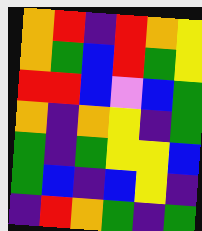[["orange", "red", "indigo", "red", "orange", "yellow"], ["orange", "green", "blue", "red", "green", "yellow"], ["red", "red", "blue", "violet", "blue", "green"], ["orange", "indigo", "orange", "yellow", "indigo", "green"], ["green", "indigo", "green", "yellow", "yellow", "blue"], ["green", "blue", "indigo", "blue", "yellow", "indigo"], ["indigo", "red", "orange", "green", "indigo", "green"]]